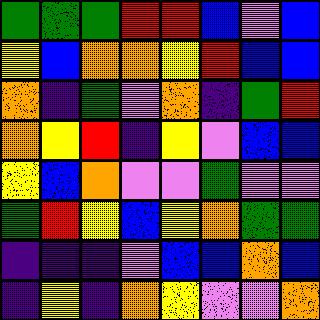[["green", "green", "green", "red", "red", "blue", "violet", "blue"], ["yellow", "blue", "orange", "orange", "yellow", "red", "blue", "blue"], ["orange", "indigo", "green", "violet", "orange", "indigo", "green", "red"], ["orange", "yellow", "red", "indigo", "yellow", "violet", "blue", "blue"], ["yellow", "blue", "orange", "violet", "violet", "green", "violet", "violet"], ["green", "red", "yellow", "blue", "yellow", "orange", "green", "green"], ["indigo", "indigo", "indigo", "violet", "blue", "blue", "orange", "blue"], ["indigo", "yellow", "indigo", "orange", "yellow", "violet", "violet", "orange"]]